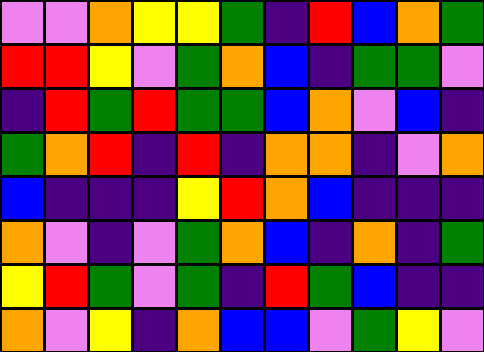[["violet", "violet", "orange", "yellow", "yellow", "green", "indigo", "red", "blue", "orange", "green"], ["red", "red", "yellow", "violet", "green", "orange", "blue", "indigo", "green", "green", "violet"], ["indigo", "red", "green", "red", "green", "green", "blue", "orange", "violet", "blue", "indigo"], ["green", "orange", "red", "indigo", "red", "indigo", "orange", "orange", "indigo", "violet", "orange"], ["blue", "indigo", "indigo", "indigo", "yellow", "red", "orange", "blue", "indigo", "indigo", "indigo"], ["orange", "violet", "indigo", "violet", "green", "orange", "blue", "indigo", "orange", "indigo", "green"], ["yellow", "red", "green", "violet", "green", "indigo", "red", "green", "blue", "indigo", "indigo"], ["orange", "violet", "yellow", "indigo", "orange", "blue", "blue", "violet", "green", "yellow", "violet"]]